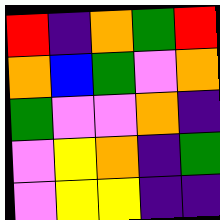[["red", "indigo", "orange", "green", "red"], ["orange", "blue", "green", "violet", "orange"], ["green", "violet", "violet", "orange", "indigo"], ["violet", "yellow", "orange", "indigo", "green"], ["violet", "yellow", "yellow", "indigo", "indigo"]]